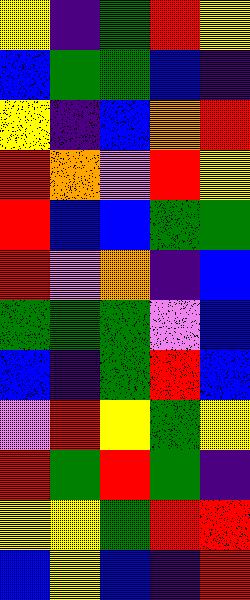[["yellow", "indigo", "green", "red", "yellow"], ["blue", "green", "green", "blue", "indigo"], ["yellow", "indigo", "blue", "orange", "red"], ["red", "orange", "violet", "red", "yellow"], ["red", "blue", "blue", "green", "green"], ["red", "violet", "orange", "indigo", "blue"], ["green", "green", "green", "violet", "blue"], ["blue", "indigo", "green", "red", "blue"], ["violet", "red", "yellow", "green", "yellow"], ["red", "green", "red", "green", "indigo"], ["yellow", "yellow", "green", "red", "red"], ["blue", "yellow", "blue", "indigo", "red"]]